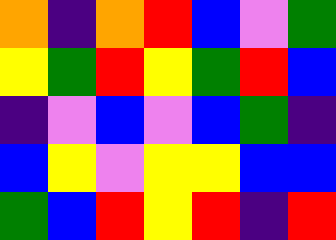[["orange", "indigo", "orange", "red", "blue", "violet", "green"], ["yellow", "green", "red", "yellow", "green", "red", "blue"], ["indigo", "violet", "blue", "violet", "blue", "green", "indigo"], ["blue", "yellow", "violet", "yellow", "yellow", "blue", "blue"], ["green", "blue", "red", "yellow", "red", "indigo", "red"]]